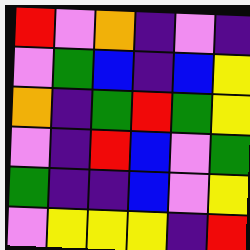[["red", "violet", "orange", "indigo", "violet", "indigo"], ["violet", "green", "blue", "indigo", "blue", "yellow"], ["orange", "indigo", "green", "red", "green", "yellow"], ["violet", "indigo", "red", "blue", "violet", "green"], ["green", "indigo", "indigo", "blue", "violet", "yellow"], ["violet", "yellow", "yellow", "yellow", "indigo", "red"]]